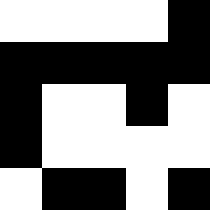[["white", "white", "white", "white", "black"], ["black", "black", "black", "black", "black"], ["black", "white", "white", "black", "white"], ["black", "white", "white", "white", "white"], ["white", "black", "black", "white", "black"]]